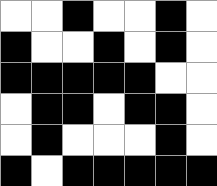[["white", "white", "black", "white", "white", "black", "white"], ["black", "white", "white", "black", "white", "black", "white"], ["black", "black", "black", "black", "black", "white", "white"], ["white", "black", "black", "white", "black", "black", "white"], ["white", "black", "white", "white", "white", "black", "white"], ["black", "white", "black", "black", "black", "black", "black"]]